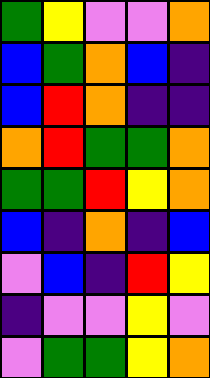[["green", "yellow", "violet", "violet", "orange"], ["blue", "green", "orange", "blue", "indigo"], ["blue", "red", "orange", "indigo", "indigo"], ["orange", "red", "green", "green", "orange"], ["green", "green", "red", "yellow", "orange"], ["blue", "indigo", "orange", "indigo", "blue"], ["violet", "blue", "indigo", "red", "yellow"], ["indigo", "violet", "violet", "yellow", "violet"], ["violet", "green", "green", "yellow", "orange"]]